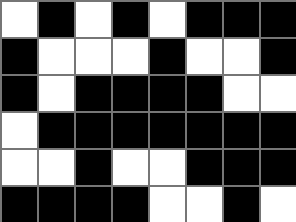[["white", "black", "white", "black", "white", "black", "black", "black"], ["black", "white", "white", "white", "black", "white", "white", "black"], ["black", "white", "black", "black", "black", "black", "white", "white"], ["white", "black", "black", "black", "black", "black", "black", "black"], ["white", "white", "black", "white", "white", "black", "black", "black"], ["black", "black", "black", "black", "white", "white", "black", "white"]]